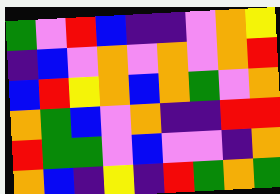[["green", "violet", "red", "blue", "indigo", "indigo", "violet", "orange", "yellow"], ["indigo", "blue", "violet", "orange", "violet", "orange", "violet", "orange", "red"], ["blue", "red", "yellow", "orange", "blue", "orange", "green", "violet", "orange"], ["orange", "green", "blue", "violet", "orange", "indigo", "indigo", "red", "red"], ["red", "green", "green", "violet", "blue", "violet", "violet", "indigo", "orange"], ["orange", "blue", "indigo", "yellow", "indigo", "red", "green", "orange", "green"]]